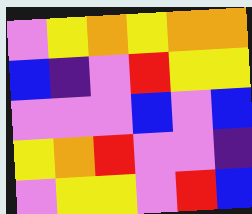[["violet", "yellow", "orange", "yellow", "orange", "orange"], ["blue", "indigo", "violet", "red", "yellow", "yellow"], ["violet", "violet", "violet", "blue", "violet", "blue"], ["yellow", "orange", "red", "violet", "violet", "indigo"], ["violet", "yellow", "yellow", "violet", "red", "blue"]]